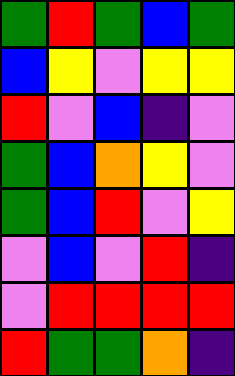[["green", "red", "green", "blue", "green"], ["blue", "yellow", "violet", "yellow", "yellow"], ["red", "violet", "blue", "indigo", "violet"], ["green", "blue", "orange", "yellow", "violet"], ["green", "blue", "red", "violet", "yellow"], ["violet", "blue", "violet", "red", "indigo"], ["violet", "red", "red", "red", "red"], ["red", "green", "green", "orange", "indigo"]]